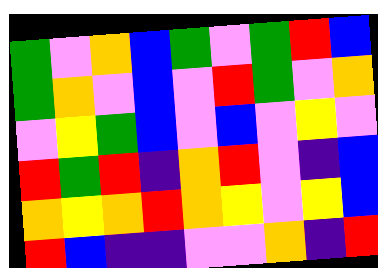[["green", "violet", "orange", "blue", "green", "violet", "green", "red", "blue"], ["green", "orange", "violet", "blue", "violet", "red", "green", "violet", "orange"], ["violet", "yellow", "green", "blue", "violet", "blue", "violet", "yellow", "violet"], ["red", "green", "red", "indigo", "orange", "red", "violet", "indigo", "blue"], ["orange", "yellow", "orange", "red", "orange", "yellow", "violet", "yellow", "blue"], ["red", "blue", "indigo", "indigo", "violet", "violet", "orange", "indigo", "red"]]